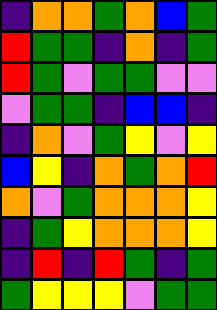[["indigo", "orange", "orange", "green", "orange", "blue", "green"], ["red", "green", "green", "indigo", "orange", "indigo", "green"], ["red", "green", "violet", "green", "green", "violet", "violet"], ["violet", "green", "green", "indigo", "blue", "blue", "indigo"], ["indigo", "orange", "violet", "green", "yellow", "violet", "yellow"], ["blue", "yellow", "indigo", "orange", "green", "orange", "red"], ["orange", "violet", "green", "orange", "orange", "orange", "yellow"], ["indigo", "green", "yellow", "orange", "orange", "orange", "yellow"], ["indigo", "red", "indigo", "red", "green", "indigo", "green"], ["green", "yellow", "yellow", "yellow", "violet", "green", "green"]]